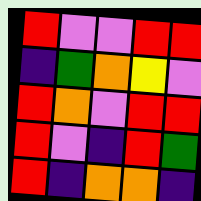[["red", "violet", "violet", "red", "red"], ["indigo", "green", "orange", "yellow", "violet"], ["red", "orange", "violet", "red", "red"], ["red", "violet", "indigo", "red", "green"], ["red", "indigo", "orange", "orange", "indigo"]]